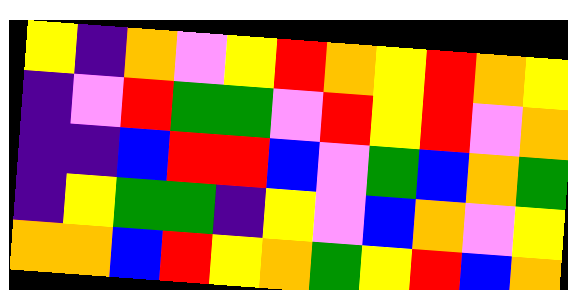[["yellow", "indigo", "orange", "violet", "yellow", "red", "orange", "yellow", "red", "orange", "yellow"], ["indigo", "violet", "red", "green", "green", "violet", "red", "yellow", "red", "violet", "orange"], ["indigo", "indigo", "blue", "red", "red", "blue", "violet", "green", "blue", "orange", "green"], ["indigo", "yellow", "green", "green", "indigo", "yellow", "violet", "blue", "orange", "violet", "yellow"], ["orange", "orange", "blue", "red", "yellow", "orange", "green", "yellow", "red", "blue", "orange"]]